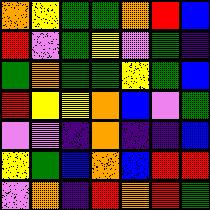[["orange", "yellow", "green", "green", "orange", "red", "blue"], ["red", "violet", "green", "yellow", "violet", "green", "indigo"], ["green", "orange", "green", "green", "yellow", "green", "blue"], ["red", "yellow", "yellow", "orange", "blue", "violet", "green"], ["violet", "violet", "indigo", "orange", "indigo", "indigo", "blue"], ["yellow", "green", "blue", "orange", "blue", "red", "red"], ["violet", "orange", "indigo", "red", "orange", "red", "green"]]